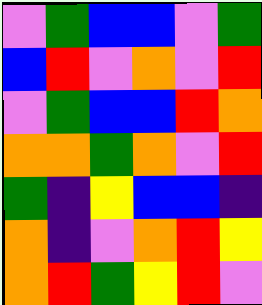[["violet", "green", "blue", "blue", "violet", "green"], ["blue", "red", "violet", "orange", "violet", "red"], ["violet", "green", "blue", "blue", "red", "orange"], ["orange", "orange", "green", "orange", "violet", "red"], ["green", "indigo", "yellow", "blue", "blue", "indigo"], ["orange", "indigo", "violet", "orange", "red", "yellow"], ["orange", "red", "green", "yellow", "red", "violet"]]